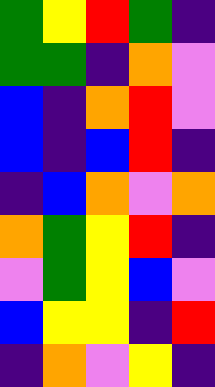[["green", "yellow", "red", "green", "indigo"], ["green", "green", "indigo", "orange", "violet"], ["blue", "indigo", "orange", "red", "violet"], ["blue", "indigo", "blue", "red", "indigo"], ["indigo", "blue", "orange", "violet", "orange"], ["orange", "green", "yellow", "red", "indigo"], ["violet", "green", "yellow", "blue", "violet"], ["blue", "yellow", "yellow", "indigo", "red"], ["indigo", "orange", "violet", "yellow", "indigo"]]